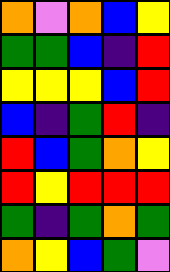[["orange", "violet", "orange", "blue", "yellow"], ["green", "green", "blue", "indigo", "red"], ["yellow", "yellow", "yellow", "blue", "red"], ["blue", "indigo", "green", "red", "indigo"], ["red", "blue", "green", "orange", "yellow"], ["red", "yellow", "red", "red", "red"], ["green", "indigo", "green", "orange", "green"], ["orange", "yellow", "blue", "green", "violet"]]